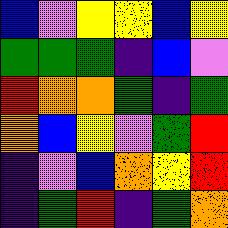[["blue", "violet", "yellow", "yellow", "blue", "yellow"], ["green", "green", "green", "indigo", "blue", "violet"], ["red", "orange", "orange", "green", "indigo", "green"], ["orange", "blue", "yellow", "violet", "green", "red"], ["indigo", "violet", "blue", "orange", "yellow", "red"], ["indigo", "green", "red", "indigo", "green", "orange"]]